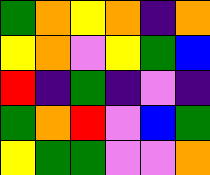[["green", "orange", "yellow", "orange", "indigo", "orange"], ["yellow", "orange", "violet", "yellow", "green", "blue"], ["red", "indigo", "green", "indigo", "violet", "indigo"], ["green", "orange", "red", "violet", "blue", "green"], ["yellow", "green", "green", "violet", "violet", "orange"]]